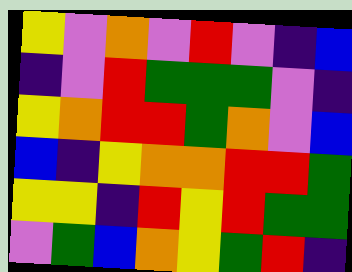[["yellow", "violet", "orange", "violet", "red", "violet", "indigo", "blue"], ["indigo", "violet", "red", "green", "green", "green", "violet", "indigo"], ["yellow", "orange", "red", "red", "green", "orange", "violet", "blue"], ["blue", "indigo", "yellow", "orange", "orange", "red", "red", "green"], ["yellow", "yellow", "indigo", "red", "yellow", "red", "green", "green"], ["violet", "green", "blue", "orange", "yellow", "green", "red", "indigo"]]